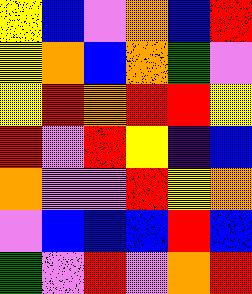[["yellow", "blue", "violet", "orange", "blue", "red"], ["yellow", "orange", "blue", "orange", "green", "violet"], ["yellow", "red", "orange", "red", "red", "yellow"], ["red", "violet", "red", "yellow", "indigo", "blue"], ["orange", "violet", "violet", "red", "yellow", "orange"], ["violet", "blue", "blue", "blue", "red", "blue"], ["green", "violet", "red", "violet", "orange", "red"]]